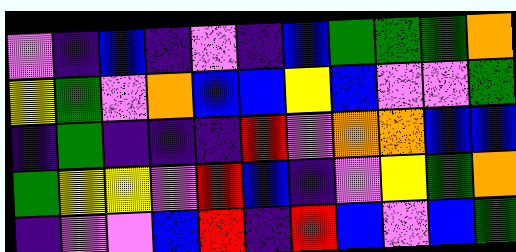[["violet", "indigo", "blue", "indigo", "violet", "indigo", "blue", "green", "green", "green", "orange"], ["yellow", "green", "violet", "orange", "blue", "blue", "yellow", "blue", "violet", "violet", "green"], ["indigo", "green", "indigo", "indigo", "indigo", "red", "violet", "orange", "orange", "blue", "blue"], ["green", "yellow", "yellow", "violet", "red", "blue", "indigo", "violet", "yellow", "green", "orange"], ["indigo", "violet", "violet", "blue", "red", "indigo", "red", "blue", "violet", "blue", "green"]]